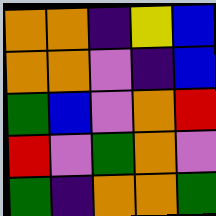[["orange", "orange", "indigo", "yellow", "blue"], ["orange", "orange", "violet", "indigo", "blue"], ["green", "blue", "violet", "orange", "red"], ["red", "violet", "green", "orange", "violet"], ["green", "indigo", "orange", "orange", "green"]]